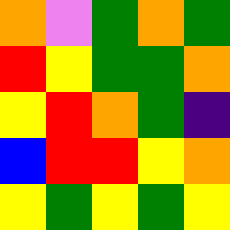[["orange", "violet", "green", "orange", "green"], ["red", "yellow", "green", "green", "orange"], ["yellow", "red", "orange", "green", "indigo"], ["blue", "red", "red", "yellow", "orange"], ["yellow", "green", "yellow", "green", "yellow"]]